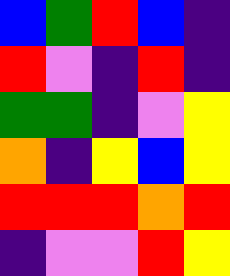[["blue", "green", "red", "blue", "indigo"], ["red", "violet", "indigo", "red", "indigo"], ["green", "green", "indigo", "violet", "yellow"], ["orange", "indigo", "yellow", "blue", "yellow"], ["red", "red", "red", "orange", "red"], ["indigo", "violet", "violet", "red", "yellow"]]